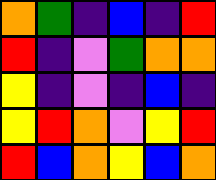[["orange", "green", "indigo", "blue", "indigo", "red"], ["red", "indigo", "violet", "green", "orange", "orange"], ["yellow", "indigo", "violet", "indigo", "blue", "indigo"], ["yellow", "red", "orange", "violet", "yellow", "red"], ["red", "blue", "orange", "yellow", "blue", "orange"]]